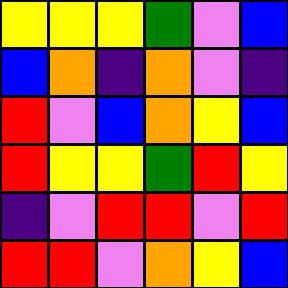[["yellow", "yellow", "yellow", "green", "violet", "blue"], ["blue", "orange", "indigo", "orange", "violet", "indigo"], ["red", "violet", "blue", "orange", "yellow", "blue"], ["red", "yellow", "yellow", "green", "red", "yellow"], ["indigo", "violet", "red", "red", "violet", "red"], ["red", "red", "violet", "orange", "yellow", "blue"]]